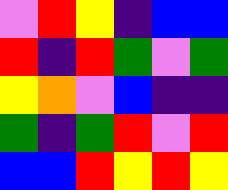[["violet", "red", "yellow", "indigo", "blue", "blue"], ["red", "indigo", "red", "green", "violet", "green"], ["yellow", "orange", "violet", "blue", "indigo", "indigo"], ["green", "indigo", "green", "red", "violet", "red"], ["blue", "blue", "red", "yellow", "red", "yellow"]]